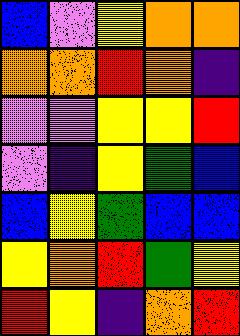[["blue", "violet", "yellow", "orange", "orange"], ["orange", "orange", "red", "orange", "indigo"], ["violet", "violet", "yellow", "yellow", "red"], ["violet", "indigo", "yellow", "green", "blue"], ["blue", "yellow", "green", "blue", "blue"], ["yellow", "orange", "red", "green", "yellow"], ["red", "yellow", "indigo", "orange", "red"]]